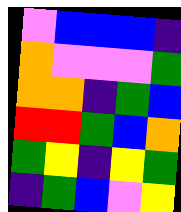[["violet", "blue", "blue", "blue", "indigo"], ["orange", "violet", "violet", "violet", "green"], ["orange", "orange", "indigo", "green", "blue"], ["red", "red", "green", "blue", "orange"], ["green", "yellow", "indigo", "yellow", "green"], ["indigo", "green", "blue", "violet", "yellow"]]